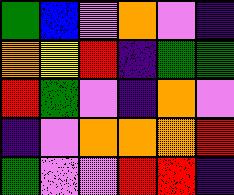[["green", "blue", "violet", "orange", "violet", "indigo"], ["orange", "yellow", "red", "indigo", "green", "green"], ["red", "green", "violet", "indigo", "orange", "violet"], ["indigo", "violet", "orange", "orange", "orange", "red"], ["green", "violet", "violet", "red", "red", "indigo"]]